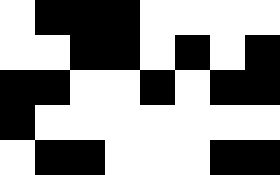[["white", "black", "black", "black", "white", "white", "white", "white"], ["white", "white", "black", "black", "white", "black", "white", "black"], ["black", "black", "white", "white", "black", "white", "black", "black"], ["black", "white", "white", "white", "white", "white", "white", "white"], ["white", "black", "black", "white", "white", "white", "black", "black"]]